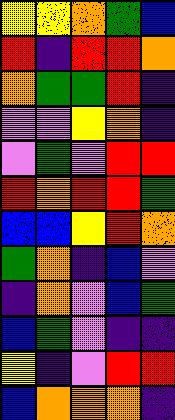[["yellow", "yellow", "orange", "green", "blue"], ["red", "indigo", "red", "red", "orange"], ["orange", "green", "green", "red", "indigo"], ["violet", "violet", "yellow", "orange", "indigo"], ["violet", "green", "violet", "red", "red"], ["red", "orange", "red", "red", "green"], ["blue", "blue", "yellow", "red", "orange"], ["green", "orange", "indigo", "blue", "violet"], ["indigo", "orange", "violet", "blue", "green"], ["blue", "green", "violet", "indigo", "indigo"], ["yellow", "indigo", "violet", "red", "red"], ["blue", "orange", "orange", "orange", "indigo"]]